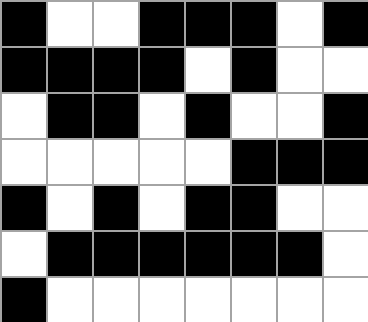[["black", "white", "white", "black", "black", "black", "white", "black"], ["black", "black", "black", "black", "white", "black", "white", "white"], ["white", "black", "black", "white", "black", "white", "white", "black"], ["white", "white", "white", "white", "white", "black", "black", "black"], ["black", "white", "black", "white", "black", "black", "white", "white"], ["white", "black", "black", "black", "black", "black", "black", "white"], ["black", "white", "white", "white", "white", "white", "white", "white"]]